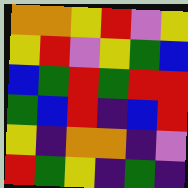[["orange", "orange", "yellow", "red", "violet", "yellow"], ["yellow", "red", "violet", "yellow", "green", "blue"], ["blue", "green", "red", "green", "red", "red"], ["green", "blue", "red", "indigo", "blue", "red"], ["yellow", "indigo", "orange", "orange", "indigo", "violet"], ["red", "green", "yellow", "indigo", "green", "indigo"]]